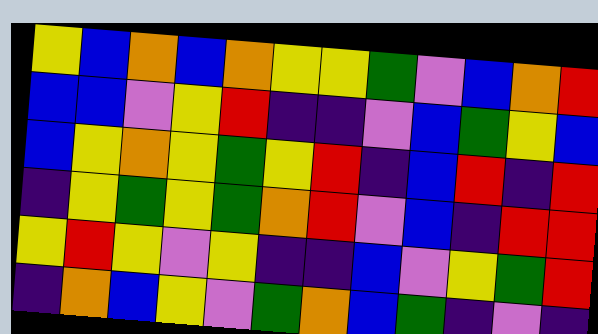[["yellow", "blue", "orange", "blue", "orange", "yellow", "yellow", "green", "violet", "blue", "orange", "red"], ["blue", "blue", "violet", "yellow", "red", "indigo", "indigo", "violet", "blue", "green", "yellow", "blue"], ["blue", "yellow", "orange", "yellow", "green", "yellow", "red", "indigo", "blue", "red", "indigo", "red"], ["indigo", "yellow", "green", "yellow", "green", "orange", "red", "violet", "blue", "indigo", "red", "red"], ["yellow", "red", "yellow", "violet", "yellow", "indigo", "indigo", "blue", "violet", "yellow", "green", "red"], ["indigo", "orange", "blue", "yellow", "violet", "green", "orange", "blue", "green", "indigo", "violet", "indigo"]]